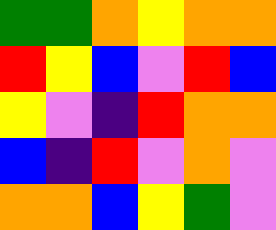[["green", "green", "orange", "yellow", "orange", "orange"], ["red", "yellow", "blue", "violet", "red", "blue"], ["yellow", "violet", "indigo", "red", "orange", "orange"], ["blue", "indigo", "red", "violet", "orange", "violet"], ["orange", "orange", "blue", "yellow", "green", "violet"]]